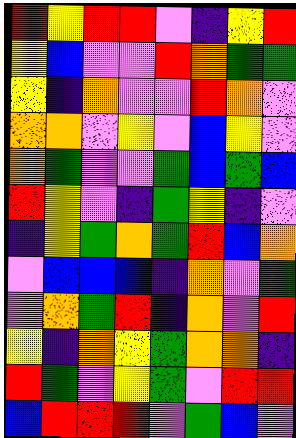[["red", "yellow", "red", "red", "violet", "indigo", "yellow", "red"], ["yellow", "blue", "violet", "violet", "red", "orange", "green", "green"], ["yellow", "indigo", "orange", "violet", "violet", "red", "orange", "violet"], ["orange", "orange", "violet", "yellow", "violet", "blue", "yellow", "violet"], ["orange", "green", "violet", "violet", "green", "blue", "green", "blue"], ["red", "yellow", "violet", "indigo", "green", "yellow", "indigo", "violet"], ["indigo", "yellow", "green", "orange", "green", "red", "blue", "orange"], ["violet", "blue", "blue", "blue", "indigo", "orange", "violet", "green"], ["violet", "orange", "green", "red", "indigo", "orange", "violet", "red"], ["yellow", "indigo", "orange", "yellow", "green", "orange", "orange", "indigo"], ["red", "green", "violet", "yellow", "green", "violet", "red", "red"], ["blue", "red", "red", "red", "violet", "green", "blue", "violet"]]